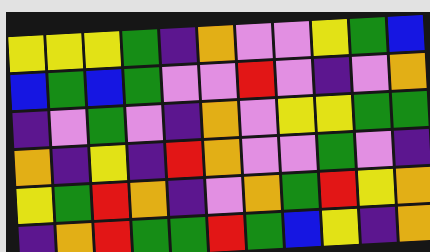[["yellow", "yellow", "yellow", "green", "indigo", "orange", "violet", "violet", "yellow", "green", "blue"], ["blue", "green", "blue", "green", "violet", "violet", "red", "violet", "indigo", "violet", "orange"], ["indigo", "violet", "green", "violet", "indigo", "orange", "violet", "yellow", "yellow", "green", "green"], ["orange", "indigo", "yellow", "indigo", "red", "orange", "violet", "violet", "green", "violet", "indigo"], ["yellow", "green", "red", "orange", "indigo", "violet", "orange", "green", "red", "yellow", "orange"], ["indigo", "orange", "red", "green", "green", "red", "green", "blue", "yellow", "indigo", "orange"]]